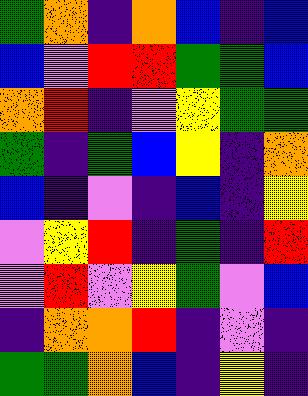[["green", "orange", "indigo", "orange", "blue", "indigo", "blue"], ["blue", "violet", "red", "red", "green", "green", "blue"], ["orange", "red", "indigo", "violet", "yellow", "green", "green"], ["green", "indigo", "green", "blue", "yellow", "indigo", "orange"], ["blue", "indigo", "violet", "indigo", "blue", "indigo", "yellow"], ["violet", "yellow", "red", "indigo", "green", "indigo", "red"], ["violet", "red", "violet", "yellow", "green", "violet", "blue"], ["indigo", "orange", "orange", "red", "indigo", "violet", "indigo"], ["green", "green", "orange", "blue", "indigo", "yellow", "indigo"]]